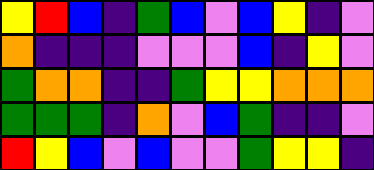[["yellow", "red", "blue", "indigo", "green", "blue", "violet", "blue", "yellow", "indigo", "violet"], ["orange", "indigo", "indigo", "indigo", "violet", "violet", "violet", "blue", "indigo", "yellow", "violet"], ["green", "orange", "orange", "indigo", "indigo", "green", "yellow", "yellow", "orange", "orange", "orange"], ["green", "green", "green", "indigo", "orange", "violet", "blue", "green", "indigo", "indigo", "violet"], ["red", "yellow", "blue", "violet", "blue", "violet", "violet", "green", "yellow", "yellow", "indigo"]]